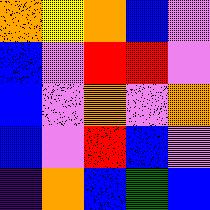[["orange", "yellow", "orange", "blue", "violet"], ["blue", "violet", "red", "red", "violet"], ["blue", "violet", "orange", "violet", "orange"], ["blue", "violet", "red", "blue", "violet"], ["indigo", "orange", "blue", "green", "blue"]]